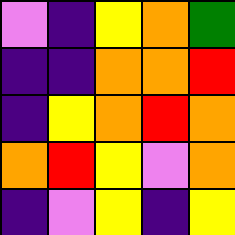[["violet", "indigo", "yellow", "orange", "green"], ["indigo", "indigo", "orange", "orange", "red"], ["indigo", "yellow", "orange", "red", "orange"], ["orange", "red", "yellow", "violet", "orange"], ["indigo", "violet", "yellow", "indigo", "yellow"]]